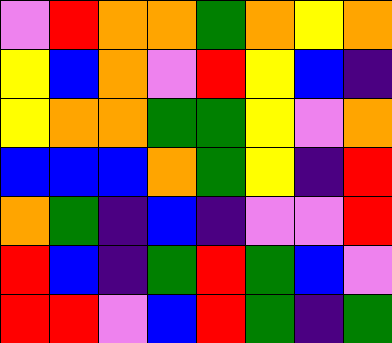[["violet", "red", "orange", "orange", "green", "orange", "yellow", "orange"], ["yellow", "blue", "orange", "violet", "red", "yellow", "blue", "indigo"], ["yellow", "orange", "orange", "green", "green", "yellow", "violet", "orange"], ["blue", "blue", "blue", "orange", "green", "yellow", "indigo", "red"], ["orange", "green", "indigo", "blue", "indigo", "violet", "violet", "red"], ["red", "blue", "indigo", "green", "red", "green", "blue", "violet"], ["red", "red", "violet", "blue", "red", "green", "indigo", "green"]]